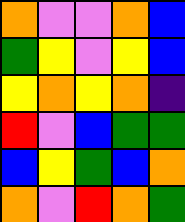[["orange", "violet", "violet", "orange", "blue"], ["green", "yellow", "violet", "yellow", "blue"], ["yellow", "orange", "yellow", "orange", "indigo"], ["red", "violet", "blue", "green", "green"], ["blue", "yellow", "green", "blue", "orange"], ["orange", "violet", "red", "orange", "green"]]